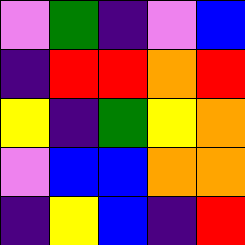[["violet", "green", "indigo", "violet", "blue"], ["indigo", "red", "red", "orange", "red"], ["yellow", "indigo", "green", "yellow", "orange"], ["violet", "blue", "blue", "orange", "orange"], ["indigo", "yellow", "blue", "indigo", "red"]]